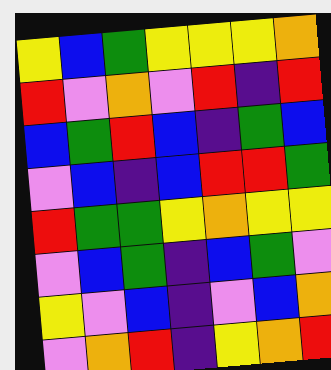[["yellow", "blue", "green", "yellow", "yellow", "yellow", "orange"], ["red", "violet", "orange", "violet", "red", "indigo", "red"], ["blue", "green", "red", "blue", "indigo", "green", "blue"], ["violet", "blue", "indigo", "blue", "red", "red", "green"], ["red", "green", "green", "yellow", "orange", "yellow", "yellow"], ["violet", "blue", "green", "indigo", "blue", "green", "violet"], ["yellow", "violet", "blue", "indigo", "violet", "blue", "orange"], ["violet", "orange", "red", "indigo", "yellow", "orange", "red"]]